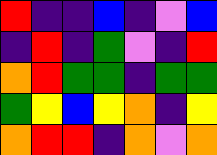[["red", "indigo", "indigo", "blue", "indigo", "violet", "blue"], ["indigo", "red", "indigo", "green", "violet", "indigo", "red"], ["orange", "red", "green", "green", "indigo", "green", "green"], ["green", "yellow", "blue", "yellow", "orange", "indigo", "yellow"], ["orange", "red", "red", "indigo", "orange", "violet", "orange"]]